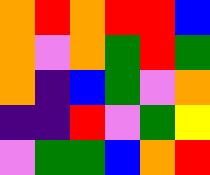[["orange", "red", "orange", "red", "red", "blue"], ["orange", "violet", "orange", "green", "red", "green"], ["orange", "indigo", "blue", "green", "violet", "orange"], ["indigo", "indigo", "red", "violet", "green", "yellow"], ["violet", "green", "green", "blue", "orange", "red"]]